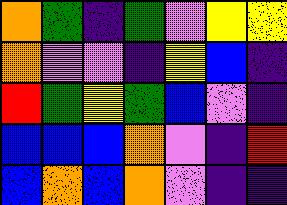[["orange", "green", "indigo", "green", "violet", "yellow", "yellow"], ["orange", "violet", "violet", "indigo", "yellow", "blue", "indigo"], ["red", "green", "yellow", "green", "blue", "violet", "indigo"], ["blue", "blue", "blue", "orange", "violet", "indigo", "red"], ["blue", "orange", "blue", "orange", "violet", "indigo", "indigo"]]